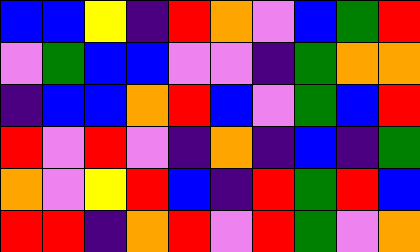[["blue", "blue", "yellow", "indigo", "red", "orange", "violet", "blue", "green", "red"], ["violet", "green", "blue", "blue", "violet", "violet", "indigo", "green", "orange", "orange"], ["indigo", "blue", "blue", "orange", "red", "blue", "violet", "green", "blue", "red"], ["red", "violet", "red", "violet", "indigo", "orange", "indigo", "blue", "indigo", "green"], ["orange", "violet", "yellow", "red", "blue", "indigo", "red", "green", "red", "blue"], ["red", "red", "indigo", "orange", "red", "violet", "red", "green", "violet", "orange"]]